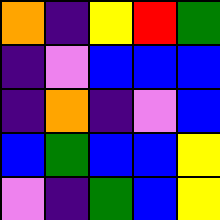[["orange", "indigo", "yellow", "red", "green"], ["indigo", "violet", "blue", "blue", "blue"], ["indigo", "orange", "indigo", "violet", "blue"], ["blue", "green", "blue", "blue", "yellow"], ["violet", "indigo", "green", "blue", "yellow"]]